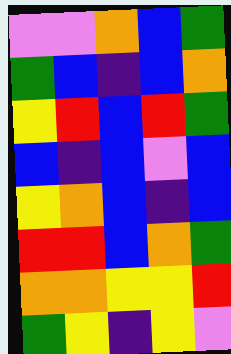[["violet", "violet", "orange", "blue", "green"], ["green", "blue", "indigo", "blue", "orange"], ["yellow", "red", "blue", "red", "green"], ["blue", "indigo", "blue", "violet", "blue"], ["yellow", "orange", "blue", "indigo", "blue"], ["red", "red", "blue", "orange", "green"], ["orange", "orange", "yellow", "yellow", "red"], ["green", "yellow", "indigo", "yellow", "violet"]]